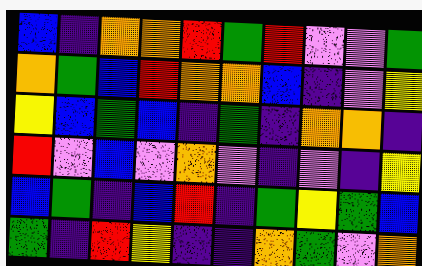[["blue", "indigo", "orange", "orange", "red", "green", "red", "violet", "violet", "green"], ["orange", "green", "blue", "red", "orange", "orange", "blue", "indigo", "violet", "yellow"], ["yellow", "blue", "green", "blue", "indigo", "green", "indigo", "orange", "orange", "indigo"], ["red", "violet", "blue", "violet", "orange", "violet", "indigo", "violet", "indigo", "yellow"], ["blue", "green", "indigo", "blue", "red", "indigo", "green", "yellow", "green", "blue"], ["green", "indigo", "red", "yellow", "indigo", "indigo", "orange", "green", "violet", "orange"]]